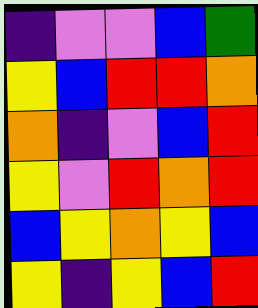[["indigo", "violet", "violet", "blue", "green"], ["yellow", "blue", "red", "red", "orange"], ["orange", "indigo", "violet", "blue", "red"], ["yellow", "violet", "red", "orange", "red"], ["blue", "yellow", "orange", "yellow", "blue"], ["yellow", "indigo", "yellow", "blue", "red"]]